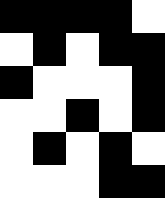[["black", "black", "black", "black", "white"], ["white", "black", "white", "black", "black"], ["black", "white", "white", "white", "black"], ["white", "white", "black", "white", "black"], ["white", "black", "white", "black", "white"], ["white", "white", "white", "black", "black"]]